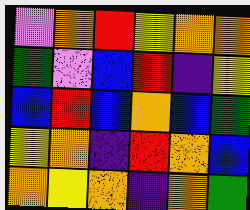[["violet", "orange", "red", "yellow", "orange", "orange"], ["green", "violet", "blue", "red", "indigo", "yellow"], ["blue", "red", "blue", "orange", "blue", "green"], ["yellow", "orange", "indigo", "red", "orange", "blue"], ["orange", "yellow", "orange", "indigo", "orange", "green"]]